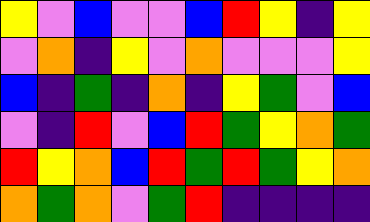[["yellow", "violet", "blue", "violet", "violet", "blue", "red", "yellow", "indigo", "yellow"], ["violet", "orange", "indigo", "yellow", "violet", "orange", "violet", "violet", "violet", "yellow"], ["blue", "indigo", "green", "indigo", "orange", "indigo", "yellow", "green", "violet", "blue"], ["violet", "indigo", "red", "violet", "blue", "red", "green", "yellow", "orange", "green"], ["red", "yellow", "orange", "blue", "red", "green", "red", "green", "yellow", "orange"], ["orange", "green", "orange", "violet", "green", "red", "indigo", "indigo", "indigo", "indigo"]]